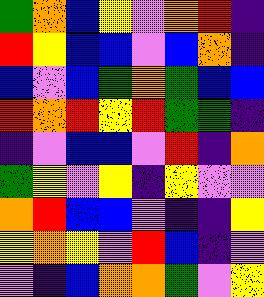[["green", "orange", "blue", "yellow", "violet", "orange", "red", "indigo"], ["red", "yellow", "blue", "blue", "violet", "blue", "orange", "indigo"], ["blue", "violet", "blue", "green", "orange", "green", "blue", "blue"], ["red", "orange", "red", "yellow", "red", "green", "green", "indigo"], ["indigo", "violet", "blue", "blue", "violet", "red", "indigo", "orange"], ["green", "yellow", "violet", "yellow", "indigo", "yellow", "violet", "violet"], ["orange", "red", "blue", "blue", "violet", "indigo", "indigo", "yellow"], ["yellow", "orange", "yellow", "violet", "red", "blue", "indigo", "violet"], ["violet", "indigo", "blue", "orange", "orange", "green", "violet", "yellow"]]